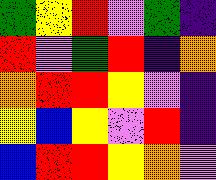[["green", "yellow", "red", "violet", "green", "indigo"], ["red", "violet", "green", "red", "indigo", "orange"], ["orange", "red", "red", "yellow", "violet", "indigo"], ["yellow", "blue", "yellow", "violet", "red", "indigo"], ["blue", "red", "red", "yellow", "orange", "violet"]]